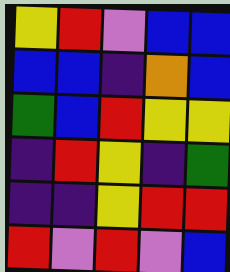[["yellow", "red", "violet", "blue", "blue"], ["blue", "blue", "indigo", "orange", "blue"], ["green", "blue", "red", "yellow", "yellow"], ["indigo", "red", "yellow", "indigo", "green"], ["indigo", "indigo", "yellow", "red", "red"], ["red", "violet", "red", "violet", "blue"]]